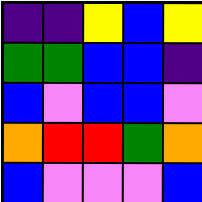[["indigo", "indigo", "yellow", "blue", "yellow"], ["green", "green", "blue", "blue", "indigo"], ["blue", "violet", "blue", "blue", "violet"], ["orange", "red", "red", "green", "orange"], ["blue", "violet", "violet", "violet", "blue"]]